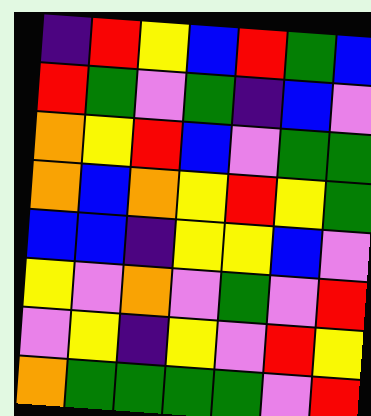[["indigo", "red", "yellow", "blue", "red", "green", "blue"], ["red", "green", "violet", "green", "indigo", "blue", "violet"], ["orange", "yellow", "red", "blue", "violet", "green", "green"], ["orange", "blue", "orange", "yellow", "red", "yellow", "green"], ["blue", "blue", "indigo", "yellow", "yellow", "blue", "violet"], ["yellow", "violet", "orange", "violet", "green", "violet", "red"], ["violet", "yellow", "indigo", "yellow", "violet", "red", "yellow"], ["orange", "green", "green", "green", "green", "violet", "red"]]